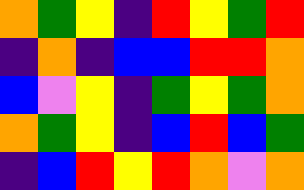[["orange", "green", "yellow", "indigo", "red", "yellow", "green", "red"], ["indigo", "orange", "indigo", "blue", "blue", "red", "red", "orange"], ["blue", "violet", "yellow", "indigo", "green", "yellow", "green", "orange"], ["orange", "green", "yellow", "indigo", "blue", "red", "blue", "green"], ["indigo", "blue", "red", "yellow", "red", "orange", "violet", "orange"]]